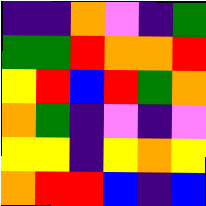[["indigo", "indigo", "orange", "violet", "indigo", "green"], ["green", "green", "red", "orange", "orange", "red"], ["yellow", "red", "blue", "red", "green", "orange"], ["orange", "green", "indigo", "violet", "indigo", "violet"], ["yellow", "yellow", "indigo", "yellow", "orange", "yellow"], ["orange", "red", "red", "blue", "indigo", "blue"]]